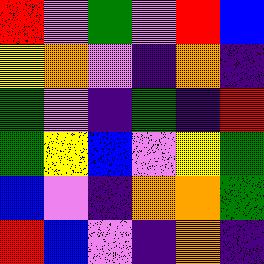[["red", "violet", "green", "violet", "red", "blue"], ["yellow", "orange", "violet", "indigo", "orange", "indigo"], ["green", "violet", "indigo", "green", "indigo", "red"], ["green", "yellow", "blue", "violet", "yellow", "green"], ["blue", "violet", "indigo", "orange", "orange", "green"], ["red", "blue", "violet", "indigo", "orange", "indigo"]]